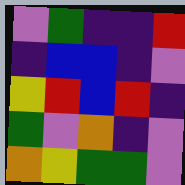[["violet", "green", "indigo", "indigo", "red"], ["indigo", "blue", "blue", "indigo", "violet"], ["yellow", "red", "blue", "red", "indigo"], ["green", "violet", "orange", "indigo", "violet"], ["orange", "yellow", "green", "green", "violet"]]